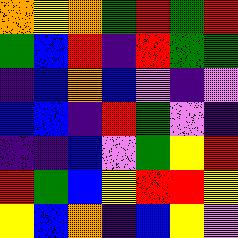[["orange", "yellow", "orange", "green", "red", "green", "red"], ["green", "blue", "red", "indigo", "red", "green", "green"], ["indigo", "blue", "orange", "blue", "violet", "indigo", "violet"], ["blue", "blue", "indigo", "red", "green", "violet", "indigo"], ["indigo", "indigo", "blue", "violet", "green", "yellow", "red"], ["red", "green", "blue", "yellow", "red", "red", "yellow"], ["yellow", "blue", "orange", "indigo", "blue", "yellow", "violet"]]